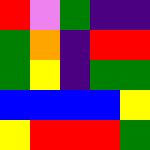[["red", "violet", "green", "indigo", "indigo"], ["green", "orange", "indigo", "red", "red"], ["green", "yellow", "indigo", "green", "green"], ["blue", "blue", "blue", "blue", "yellow"], ["yellow", "red", "red", "red", "green"]]